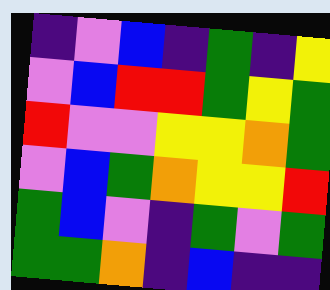[["indigo", "violet", "blue", "indigo", "green", "indigo", "yellow"], ["violet", "blue", "red", "red", "green", "yellow", "green"], ["red", "violet", "violet", "yellow", "yellow", "orange", "green"], ["violet", "blue", "green", "orange", "yellow", "yellow", "red"], ["green", "blue", "violet", "indigo", "green", "violet", "green"], ["green", "green", "orange", "indigo", "blue", "indigo", "indigo"]]